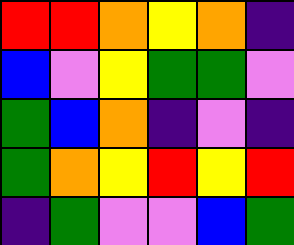[["red", "red", "orange", "yellow", "orange", "indigo"], ["blue", "violet", "yellow", "green", "green", "violet"], ["green", "blue", "orange", "indigo", "violet", "indigo"], ["green", "orange", "yellow", "red", "yellow", "red"], ["indigo", "green", "violet", "violet", "blue", "green"]]